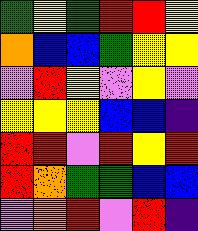[["green", "yellow", "green", "red", "red", "yellow"], ["orange", "blue", "blue", "green", "yellow", "yellow"], ["violet", "red", "yellow", "violet", "yellow", "violet"], ["yellow", "yellow", "yellow", "blue", "blue", "indigo"], ["red", "red", "violet", "red", "yellow", "red"], ["red", "orange", "green", "green", "blue", "blue"], ["violet", "orange", "red", "violet", "red", "indigo"]]